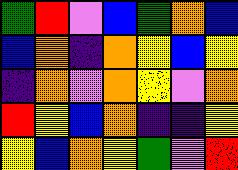[["green", "red", "violet", "blue", "green", "orange", "blue"], ["blue", "orange", "indigo", "orange", "yellow", "blue", "yellow"], ["indigo", "orange", "violet", "orange", "yellow", "violet", "orange"], ["red", "yellow", "blue", "orange", "indigo", "indigo", "yellow"], ["yellow", "blue", "orange", "yellow", "green", "violet", "red"]]